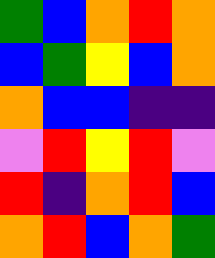[["green", "blue", "orange", "red", "orange"], ["blue", "green", "yellow", "blue", "orange"], ["orange", "blue", "blue", "indigo", "indigo"], ["violet", "red", "yellow", "red", "violet"], ["red", "indigo", "orange", "red", "blue"], ["orange", "red", "blue", "orange", "green"]]